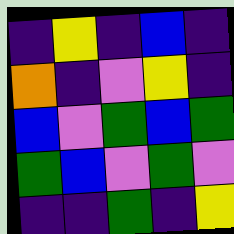[["indigo", "yellow", "indigo", "blue", "indigo"], ["orange", "indigo", "violet", "yellow", "indigo"], ["blue", "violet", "green", "blue", "green"], ["green", "blue", "violet", "green", "violet"], ["indigo", "indigo", "green", "indigo", "yellow"]]